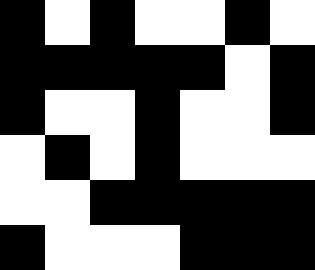[["black", "white", "black", "white", "white", "black", "white"], ["black", "black", "black", "black", "black", "white", "black"], ["black", "white", "white", "black", "white", "white", "black"], ["white", "black", "white", "black", "white", "white", "white"], ["white", "white", "black", "black", "black", "black", "black"], ["black", "white", "white", "white", "black", "black", "black"]]